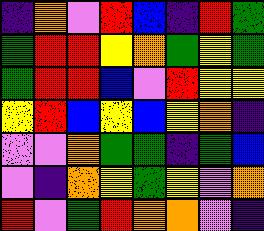[["indigo", "orange", "violet", "red", "blue", "indigo", "red", "green"], ["green", "red", "red", "yellow", "orange", "green", "yellow", "green"], ["green", "red", "red", "blue", "violet", "red", "yellow", "yellow"], ["yellow", "red", "blue", "yellow", "blue", "yellow", "orange", "indigo"], ["violet", "violet", "orange", "green", "green", "indigo", "green", "blue"], ["violet", "indigo", "orange", "yellow", "green", "yellow", "violet", "orange"], ["red", "violet", "green", "red", "orange", "orange", "violet", "indigo"]]